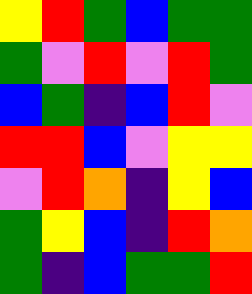[["yellow", "red", "green", "blue", "green", "green"], ["green", "violet", "red", "violet", "red", "green"], ["blue", "green", "indigo", "blue", "red", "violet"], ["red", "red", "blue", "violet", "yellow", "yellow"], ["violet", "red", "orange", "indigo", "yellow", "blue"], ["green", "yellow", "blue", "indigo", "red", "orange"], ["green", "indigo", "blue", "green", "green", "red"]]